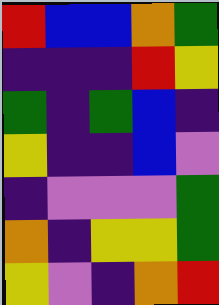[["red", "blue", "blue", "orange", "green"], ["indigo", "indigo", "indigo", "red", "yellow"], ["green", "indigo", "green", "blue", "indigo"], ["yellow", "indigo", "indigo", "blue", "violet"], ["indigo", "violet", "violet", "violet", "green"], ["orange", "indigo", "yellow", "yellow", "green"], ["yellow", "violet", "indigo", "orange", "red"]]